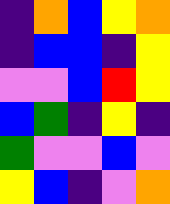[["indigo", "orange", "blue", "yellow", "orange"], ["indigo", "blue", "blue", "indigo", "yellow"], ["violet", "violet", "blue", "red", "yellow"], ["blue", "green", "indigo", "yellow", "indigo"], ["green", "violet", "violet", "blue", "violet"], ["yellow", "blue", "indigo", "violet", "orange"]]